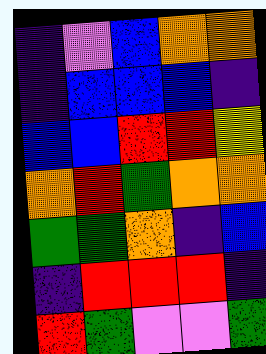[["indigo", "violet", "blue", "orange", "orange"], ["indigo", "blue", "blue", "blue", "indigo"], ["blue", "blue", "red", "red", "yellow"], ["orange", "red", "green", "orange", "orange"], ["green", "green", "orange", "indigo", "blue"], ["indigo", "red", "red", "red", "indigo"], ["red", "green", "violet", "violet", "green"]]